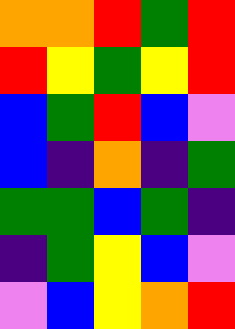[["orange", "orange", "red", "green", "red"], ["red", "yellow", "green", "yellow", "red"], ["blue", "green", "red", "blue", "violet"], ["blue", "indigo", "orange", "indigo", "green"], ["green", "green", "blue", "green", "indigo"], ["indigo", "green", "yellow", "blue", "violet"], ["violet", "blue", "yellow", "orange", "red"]]